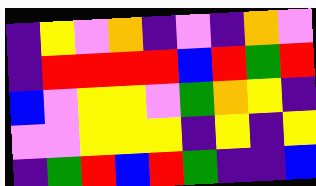[["indigo", "yellow", "violet", "orange", "indigo", "violet", "indigo", "orange", "violet"], ["indigo", "red", "red", "red", "red", "blue", "red", "green", "red"], ["blue", "violet", "yellow", "yellow", "violet", "green", "orange", "yellow", "indigo"], ["violet", "violet", "yellow", "yellow", "yellow", "indigo", "yellow", "indigo", "yellow"], ["indigo", "green", "red", "blue", "red", "green", "indigo", "indigo", "blue"]]